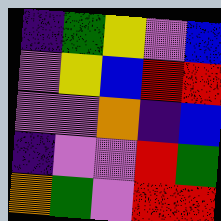[["indigo", "green", "yellow", "violet", "blue"], ["violet", "yellow", "blue", "red", "red"], ["violet", "violet", "orange", "indigo", "blue"], ["indigo", "violet", "violet", "red", "green"], ["orange", "green", "violet", "red", "red"]]